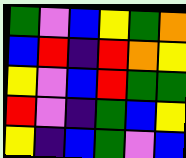[["green", "violet", "blue", "yellow", "green", "orange"], ["blue", "red", "indigo", "red", "orange", "yellow"], ["yellow", "violet", "blue", "red", "green", "green"], ["red", "violet", "indigo", "green", "blue", "yellow"], ["yellow", "indigo", "blue", "green", "violet", "blue"]]